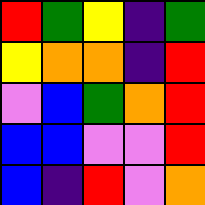[["red", "green", "yellow", "indigo", "green"], ["yellow", "orange", "orange", "indigo", "red"], ["violet", "blue", "green", "orange", "red"], ["blue", "blue", "violet", "violet", "red"], ["blue", "indigo", "red", "violet", "orange"]]